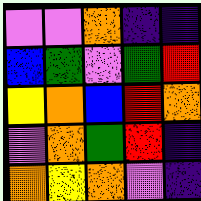[["violet", "violet", "orange", "indigo", "indigo"], ["blue", "green", "violet", "green", "red"], ["yellow", "orange", "blue", "red", "orange"], ["violet", "orange", "green", "red", "indigo"], ["orange", "yellow", "orange", "violet", "indigo"]]